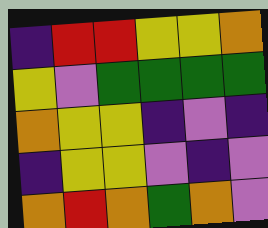[["indigo", "red", "red", "yellow", "yellow", "orange"], ["yellow", "violet", "green", "green", "green", "green"], ["orange", "yellow", "yellow", "indigo", "violet", "indigo"], ["indigo", "yellow", "yellow", "violet", "indigo", "violet"], ["orange", "red", "orange", "green", "orange", "violet"]]